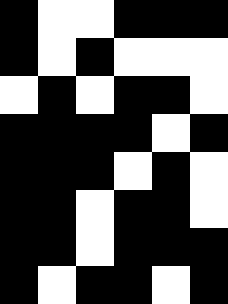[["black", "white", "white", "black", "black", "black"], ["black", "white", "black", "white", "white", "white"], ["white", "black", "white", "black", "black", "white"], ["black", "black", "black", "black", "white", "black"], ["black", "black", "black", "white", "black", "white"], ["black", "black", "white", "black", "black", "white"], ["black", "black", "white", "black", "black", "black"], ["black", "white", "black", "black", "white", "black"]]